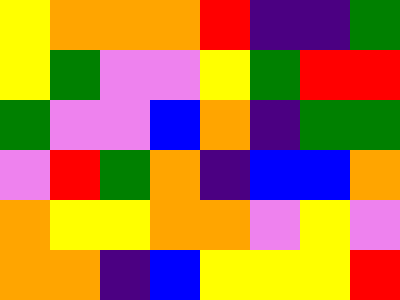[["yellow", "orange", "orange", "orange", "red", "indigo", "indigo", "green"], ["yellow", "green", "violet", "violet", "yellow", "green", "red", "red"], ["green", "violet", "violet", "blue", "orange", "indigo", "green", "green"], ["violet", "red", "green", "orange", "indigo", "blue", "blue", "orange"], ["orange", "yellow", "yellow", "orange", "orange", "violet", "yellow", "violet"], ["orange", "orange", "indigo", "blue", "yellow", "yellow", "yellow", "red"]]